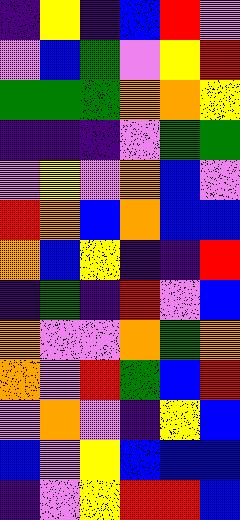[["indigo", "yellow", "indigo", "blue", "red", "violet"], ["violet", "blue", "green", "violet", "yellow", "red"], ["green", "green", "green", "orange", "orange", "yellow"], ["indigo", "indigo", "indigo", "violet", "green", "green"], ["violet", "yellow", "violet", "orange", "blue", "violet"], ["red", "orange", "blue", "orange", "blue", "blue"], ["orange", "blue", "yellow", "indigo", "indigo", "red"], ["indigo", "green", "indigo", "red", "violet", "blue"], ["orange", "violet", "violet", "orange", "green", "orange"], ["orange", "violet", "red", "green", "blue", "red"], ["violet", "orange", "violet", "indigo", "yellow", "blue"], ["blue", "violet", "yellow", "blue", "blue", "blue"], ["indigo", "violet", "yellow", "red", "red", "blue"]]